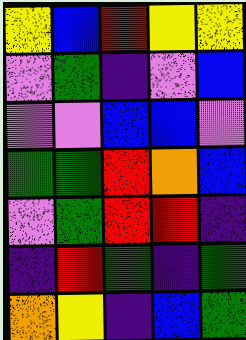[["yellow", "blue", "red", "yellow", "yellow"], ["violet", "green", "indigo", "violet", "blue"], ["violet", "violet", "blue", "blue", "violet"], ["green", "green", "red", "orange", "blue"], ["violet", "green", "red", "red", "indigo"], ["indigo", "red", "green", "indigo", "green"], ["orange", "yellow", "indigo", "blue", "green"]]